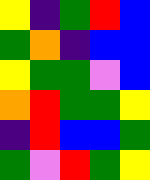[["yellow", "indigo", "green", "red", "blue"], ["green", "orange", "indigo", "blue", "blue"], ["yellow", "green", "green", "violet", "blue"], ["orange", "red", "green", "green", "yellow"], ["indigo", "red", "blue", "blue", "green"], ["green", "violet", "red", "green", "yellow"]]